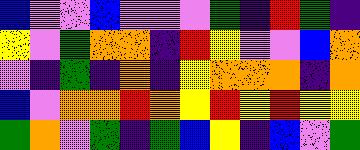[["blue", "violet", "violet", "blue", "violet", "violet", "violet", "green", "indigo", "red", "green", "indigo"], ["yellow", "violet", "green", "orange", "orange", "indigo", "red", "yellow", "violet", "violet", "blue", "orange"], ["violet", "indigo", "green", "indigo", "orange", "indigo", "yellow", "orange", "orange", "orange", "indigo", "orange"], ["blue", "violet", "orange", "orange", "red", "orange", "yellow", "red", "yellow", "red", "yellow", "yellow"], ["green", "orange", "violet", "green", "indigo", "green", "blue", "yellow", "indigo", "blue", "violet", "green"]]